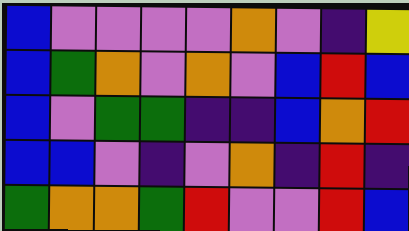[["blue", "violet", "violet", "violet", "violet", "orange", "violet", "indigo", "yellow"], ["blue", "green", "orange", "violet", "orange", "violet", "blue", "red", "blue"], ["blue", "violet", "green", "green", "indigo", "indigo", "blue", "orange", "red"], ["blue", "blue", "violet", "indigo", "violet", "orange", "indigo", "red", "indigo"], ["green", "orange", "orange", "green", "red", "violet", "violet", "red", "blue"]]